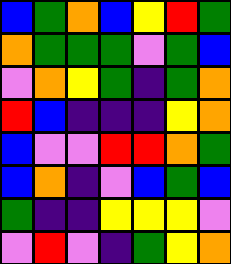[["blue", "green", "orange", "blue", "yellow", "red", "green"], ["orange", "green", "green", "green", "violet", "green", "blue"], ["violet", "orange", "yellow", "green", "indigo", "green", "orange"], ["red", "blue", "indigo", "indigo", "indigo", "yellow", "orange"], ["blue", "violet", "violet", "red", "red", "orange", "green"], ["blue", "orange", "indigo", "violet", "blue", "green", "blue"], ["green", "indigo", "indigo", "yellow", "yellow", "yellow", "violet"], ["violet", "red", "violet", "indigo", "green", "yellow", "orange"]]